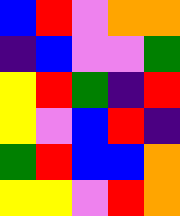[["blue", "red", "violet", "orange", "orange"], ["indigo", "blue", "violet", "violet", "green"], ["yellow", "red", "green", "indigo", "red"], ["yellow", "violet", "blue", "red", "indigo"], ["green", "red", "blue", "blue", "orange"], ["yellow", "yellow", "violet", "red", "orange"]]